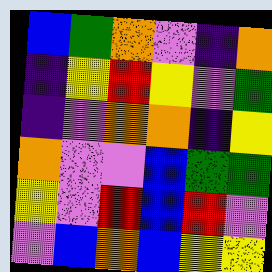[["blue", "green", "orange", "violet", "indigo", "orange"], ["indigo", "yellow", "red", "yellow", "violet", "green"], ["indigo", "violet", "orange", "orange", "indigo", "yellow"], ["orange", "violet", "violet", "blue", "green", "green"], ["yellow", "violet", "red", "blue", "red", "violet"], ["violet", "blue", "orange", "blue", "yellow", "yellow"]]